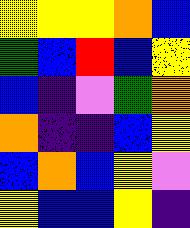[["yellow", "yellow", "yellow", "orange", "blue"], ["green", "blue", "red", "blue", "yellow"], ["blue", "indigo", "violet", "green", "orange"], ["orange", "indigo", "indigo", "blue", "yellow"], ["blue", "orange", "blue", "yellow", "violet"], ["yellow", "blue", "blue", "yellow", "indigo"]]